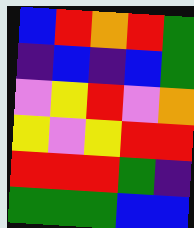[["blue", "red", "orange", "red", "green"], ["indigo", "blue", "indigo", "blue", "green"], ["violet", "yellow", "red", "violet", "orange"], ["yellow", "violet", "yellow", "red", "red"], ["red", "red", "red", "green", "indigo"], ["green", "green", "green", "blue", "blue"]]